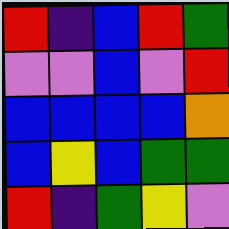[["red", "indigo", "blue", "red", "green"], ["violet", "violet", "blue", "violet", "red"], ["blue", "blue", "blue", "blue", "orange"], ["blue", "yellow", "blue", "green", "green"], ["red", "indigo", "green", "yellow", "violet"]]